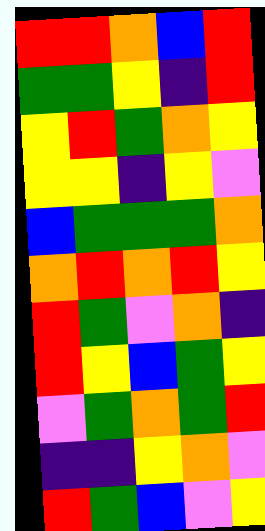[["red", "red", "orange", "blue", "red"], ["green", "green", "yellow", "indigo", "red"], ["yellow", "red", "green", "orange", "yellow"], ["yellow", "yellow", "indigo", "yellow", "violet"], ["blue", "green", "green", "green", "orange"], ["orange", "red", "orange", "red", "yellow"], ["red", "green", "violet", "orange", "indigo"], ["red", "yellow", "blue", "green", "yellow"], ["violet", "green", "orange", "green", "red"], ["indigo", "indigo", "yellow", "orange", "violet"], ["red", "green", "blue", "violet", "yellow"]]